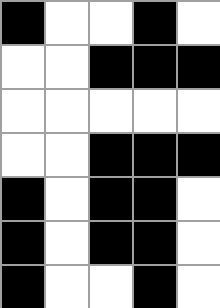[["black", "white", "white", "black", "white"], ["white", "white", "black", "black", "black"], ["white", "white", "white", "white", "white"], ["white", "white", "black", "black", "black"], ["black", "white", "black", "black", "white"], ["black", "white", "black", "black", "white"], ["black", "white", "white", "black", "white"]]